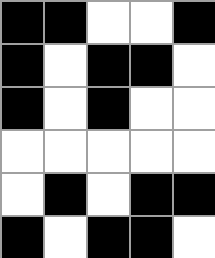[["black", "black", "white", "white", "black"], ["black", "white", "black", "black", "white"], ["black", "white", "black", "white", "white"], ["white", "white", "white", "white", "white"], ["white", "black", "white", "black", "black"], ["black", "white", "black", "black", "white"]]